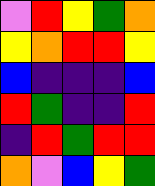[["violet", "red", "yellow", "green", "orange"], ["yellow", "orange", "red", "red", "yellow"], ["blue", "indigo", "indigo", "indigo", "blue"], ["red", "green", "indigo", "indigo", "red"], ["indigo", "red", "green", "red", "red"], ["orange", "violet", "blue", "yellow", "green"]]